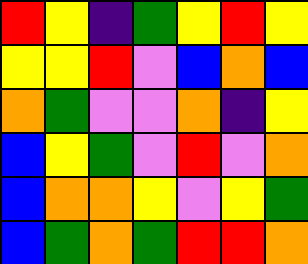[["red", "yellow", "indigo", "green", "yellow", "red", "yellow"], ["yellow", "yellow", "red", "violet", "blue", "orange", "blue"], ["orange", "green", "violet", "violet", "orange", "indigo", "yellow"], ["blue", "yellow", "green", "violet", "red", "violet", "orange"], ["blue", "orange", "orange", "yellow", "violet", "yellow", "green"], ["blue", "green", "orange", "green", "red", "red", "orange"]]